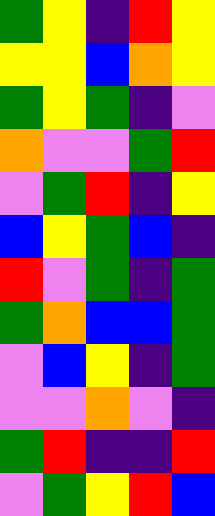[["green", "yellow", "indigo", "red", "yellow"], ["yellow", "yellow", "blue", "orange", "yellow"], ["green", "yellow", "green", "indigo", "violet"], ["orange", "violet", "violet", "green", "red"], ["violet", "green", "red", "indigo", "yellow"], ["blue", "yellow", "green", "blue", "indigo"], ["red", "violet", "green", "indigo", "green"], ["green", "orange", "blue", "blue", "green"], ["violet", "blue", "yellow", "indigo", "green"], ["violet", "violet", "orange", "violet", "indigo"], ["green", "red", "indigo", "indigo", "red"], ["violet", "green", "yellow", "red", "blue"]]